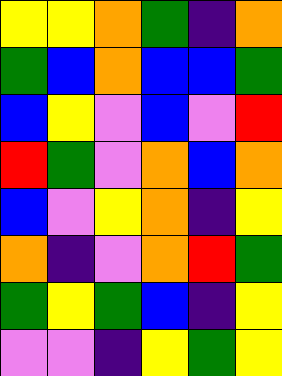[["yellow", "yellow", "orange", "green", "indigo", "orange"], ["green", "blue", "orange", "blue", "blue", "green"], ["blue", "yellow", "violet", "blue", "violet", "red"], ["red", "green", "violet", "orange", "blue", "orange"], ["blue", "violet", "yellow", "orange", "indigo", "yellow"], ["orange", "indigo", "violet", "orange", "red", "green"], ["green", "yellow", "green", "blue", "indigo", "yellow"], ["violet", "violet", "indigo", "yellow", "green", "yellow"]]